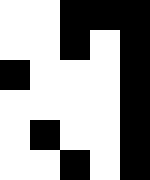[["white", "white", "black", "black", "black"], ["white", "white", "black", "white", "black"], ["black", "white", "white", "white", "black"], ["white", "white", "white", "white", "black"], ["white", "black", "white", "white", "black"], ["white", "white", "black", "white", "black"]]